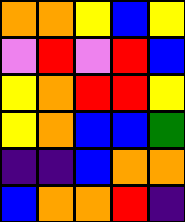[["orange", "orange", "yellow", "blue", "yellow"], ["violet", "red", "violet", "red", "blue"], ["yellow", "orange", "red", "red", "yellow"], ["yellow", "orange", "blue", "blue", "green"], ["indigo", "indigo", "blue", "orange", "orange"], ["blue", "orange", "orange", "red", "indigo"]]